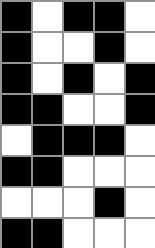[["black", "white", "black", "black", "white"], ["black", "white", "white", "black", "white"], ["black", "white", "black", "white", "black"], ["black", "black", "white", "white", "black"], ["white", "black", "black", "black", "white"], ["black", "black", "white", "white", "white"], ["white", "white", "white", "black", "white"], ["black", "black", "white", "white", "white"]]